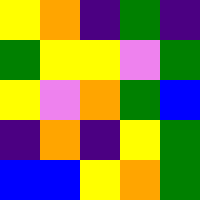[["yellow", "orange", "indigo", "green", "indigo"], ["green", "yellow", "yellow", "violet", "green"], ["yellow", "violet", "orange", "green", "blue"], ["indigo", "orange", "indigo", "yellow", "green"], ["blue", "blue", "yellow", "orange", "green"]]